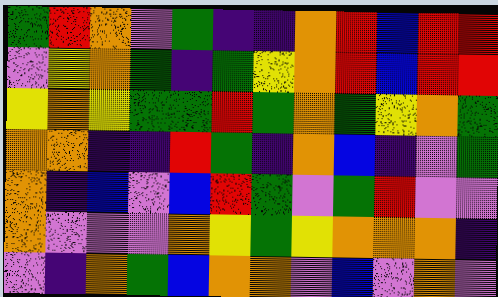[["green", "red", "orange", "violet", "green", "indigo", "indigo", "orange", "red", "blue", "red", "red"], ["violet", "yellow", "orange", "green", "indigo", "green", "yellow", "orange", "red", "blue", "red", "red"], ["yellow", "orange", "yellow", "green", "green", "red", "green", "orange", "green", "yellow", "orange", "green"], ["orange", "orange", "indigo", "indigo", "red", "green", "indigo", "orange", "blue", "indigo", "violet", "green"], ["orange", "indigo", "blue", "violet", "blue", "red", "green", "violet", "green", "red", "violet", "violet"], ["orange", "violet", "violet", "violet", "orange", "yellow", "green", "yellow", "orange", "orange", "orange", "indigo"], ["violet", "indigo", "orange", "green", "blue", "orange", "orange", "violet", "blue", "violet", "orange", "violet"]]